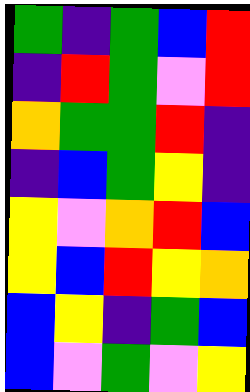[["green", "indigo", "green", "blue", "red"], ["indigo", "red", "green", "violet", "red"], ["orange", "green", "green", "red", "indigo"], ["indigo", "blue", "green", "yellow", "indigo"], ["yellow", "violet", "orange", "red", "blue"], ["yellow", "blue", "red", "yellow", "orange"], ["blue", "yellow", "indigo", "green", "blue"], ["blue", "violet", "green", "violet", "yellow"]]